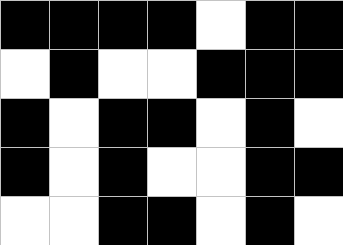[["black", "black", "black", "black", "white", "black", "black"], ["white", "black", "white", "white", "black", "black", "black"], ["black", "white", "black", "black", "white", "black", "white"], ["black", "white", "black", "white", "white", "black", "black"], ["white", "white", "black", "black", "white", "black", "white"]]